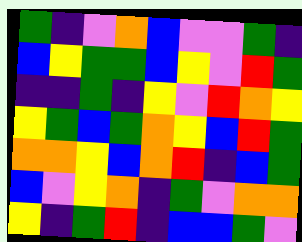[["green", "indigo", "violet", "orange", "blue", "violet", "violet", "green", "indigo"], ["blue", "yellow", "green", "green", "blue", "yellow", "violet", "red", "green"], ["indigo", "indigo", "green", "indigo", "yellow", "violet", "red", "orange", "yellow"], ["yellow", "green", "blue", "green", "orange", "yellow", "blue", "red", "green"], ["orange", "orange", "yellow", "blue", "orange", "red", "indigo", "blue", "green"], ["blue", "violet", "yellow", "orange", "indigo", "green", "violet", "orange", "orange"], ["yellow", "indigo", "green", "red", "indigo", "blue", "blue", "green", "violet"]]